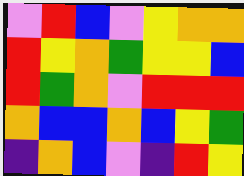[["violet", "red", "blue", "violet", "yellow", "orange", "orange"], ["red", "yellow", "orange", "green", "yellow", "yellow", "blue"], ["red", "green", "orange", "violet", "red", "red", "red"], ["orange", "blue", "blue", "orange", "blue", "yellow", "green"], ["indigo", "orange", "blue", "violet", "indigo", "red", "yellow"]]